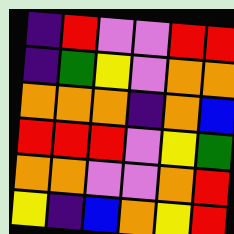[["indigo", "red", "violet", "violet", "red", "red"], ["indigo", "green", "yellow", "violet", "orange", "orange"], ["orange", "orange", "orange", "indigo", "orange", "blue"], ["red", "red", "red", "violet", "yellow", "green"], ["orange", "orange", "violet", "violet", "orange", "red"], ["yellow", "indigo", "blue", "orange", "yellow", "red"]]